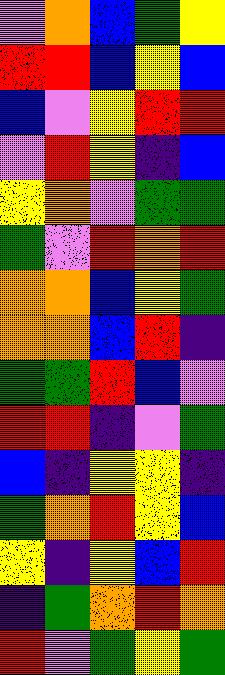[["violet", "orange", "blue", "green", "yellow"], ["red", "red", "blue", "yellow", "blue"], ["blue", "violet", "yellow", "red", "red"], ["violet", "red", "yellow", "indigo", "blue"], ["yellow", "orange", "violet", "green", "green"], ["green", "violet", "red", "orange", "red"], ["orange", "orange", "blue", "yellow", "green"], ["orange", "orange", "blue", "red", "indigo"], ["green", "green", "red", "blue", "violet"], ["red", "red", "indigo", "violet", "green"], ["blue", "indigo", "yellow", "yellow", "indigo"], ["green", "orange", "red", "yellow", "blue"], ["yellow", "indigo", "yellow", "blue", "red"], ["indigo", "green", "orange", "red", "orange"], ["red", "violet", "green", "yellow", "green"]]